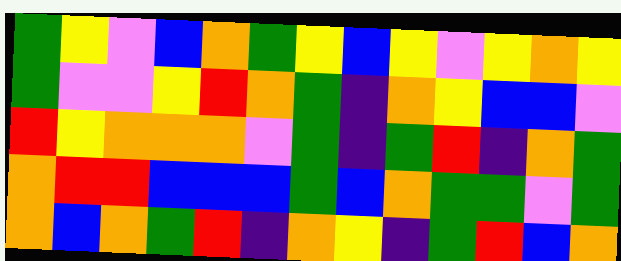[["green", "yellow", "violet", "blue", "orange", "green", "yellow", "blue", "yellow", "violet", "yellow", "orange", "yellow"], ["green", "violet", "violet", "yellow", "red", "orange", "green", "indigo", "orange", "yellow", "blue", "blue", "violet"], ["red", "yellow", "orange", "orange", "orange", "violet", "green", "indigo", "green", "red", "indigo", "orange", "green"], ["orange", "red", "red", "blue", "blue", "blue", "green", "blue", "orange", "green", "green", "violet", "green"], ["orange", "blue", "orange", "green", "red", "indigo", "orange", "yellow", "indigo", "green", "red", "blue", "orange"]]